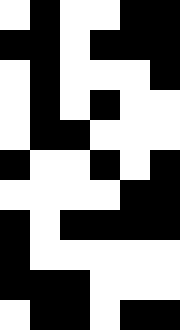[["white", "black", "white", "white", "black", "black"], ["black", "black", "white", "black", "black", "black"], ["white", "black", "white", "white", "white", "black"], ["white", "black", "white", "black", "white", "white"], ["white", "black", "black", "white", "white", "white"], ["black", "white", "white", "black", "white", "black"], ["white", "white", "white", "white", "black", "black"], ["black", "white", "black", "black", "black", "black"], ["black", "white", "white", "white", "white", "white"], ["black", "black", "black", "white", "white", "white"], ["white", "black", "black", "white", "black", "black"]]